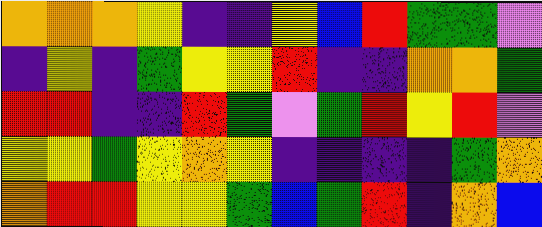[["orange", "orange", "orange", "yellow", "indigo", "indigo", "yellow", "blue", "red", "green", "green", "violet"], ["indigo", "yellow", "indigo", "green", "yellow", "yellow", "red", "indigo", "indigo", "orange", "orange", "green"], ["red", "red", "indigo", "indigo", "red", "green", "violet", "green", "red", "yellow", "red", "violet"], ["yellow", "yellow", "green", "yellow", "orange", "yellow", "indigo", "indigo", "indigo", "indigo", "green", "orange"], ["orange", "red", "red", "yellow", "yellow", "green", "blue", "green", "red", "indigo", "orange", "blue"]]